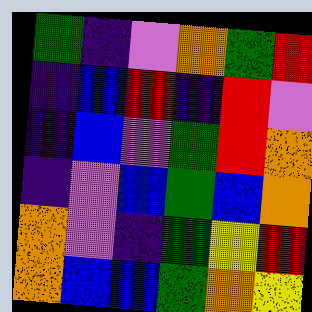[["green", "indigo", "violet", "orange", "green", "red"], ["indigo", "blue", "red", "indigo", "red", "violet"], ["indigo", "blue", "violet", "green", "red", "orange"], ["indigo", "violet", "blue", "green", "blue", "orange"], ["orange", "violet", "indigo", "green", "yellow", "red"], ["orange", "blue", "blue", "green", "orange", "yellow"]]